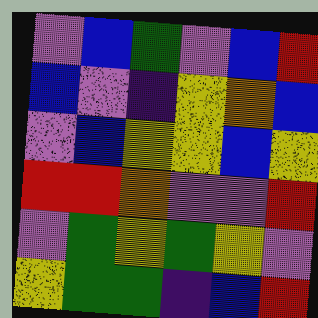[["violet", "blue", "green", "violet", "blue", "red"], ["blue", "violet", "indigo", "yellow", "orange", "blue"], ["violet", "blue", "yellow", "yellow", "blue", "yellow"], ["red", "red", "orange", "violet", "violet", "red"], ["violet", "green", "yellow", "green", "yellow", "violet"], ["yellow", "green", "green", "indigo", "blue", "red"]]